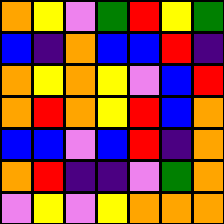[["orange", "yellow", "violet", "green", "red", "yellow", "green"], ["blue", "indigo", "orange", "blue", "blue", "red", "indigo"], ["orange", "yellow", "orange", "yellow", "violet", "blue", "red"], ["orange", "red", "orange", "yellow", "red", "blue", "orange"], ["blue", "blue", "violet", "blue", "red", "indigo", "orange"], ["orange", "red", "indigo", "indigo", "violet", "green", "orange"], ["violet", "yellow", "violet", "yellow", "orange", "orange", "orange"]]